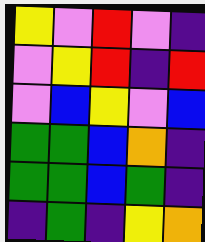[["yellow", "violet", "red", "violet", "indigo"], ["violet", "yellow", "red", "indigo", "red"], ["violet", "blue", "yellow", "violet", "blue"], ["green", "green", "blue", "orange", "indigo"], ["green", "green", "blue", "green", "indigo"], ["indigo", "green", "indigo", "yellow", "orange"]]